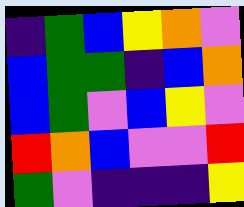[["indigo", "green", "blue", "yellow", "orange", "violet"], ["blue", "green", "green", "indigo", "blue", "orange"], ["blue", "green", "violet", "blue", "yellow", "violet"], ["red", "orange", "blue", "violet", "violet", "red"], ["green", "violet", "indigo", "indigo", "indigo", "yellow"]]